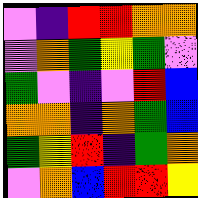[["violet", "indigo", "red", "red", "orange", "orange"], ["violet", "orange", "green", "yellow", "green", "violet"], ["green", "violet", "indigo", "violet", "red", "blue"], ["orange", "orange", "indigo", "orange", "green", "blue"], ["green", "yellow", "red", "indigo", "green", "orange"], ["violet", "orange", "blue", "red", "red", "yellow"]]